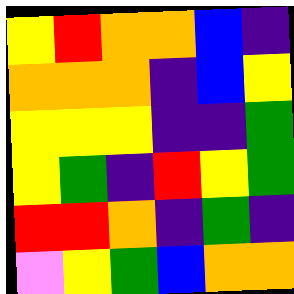[["yellow", "red", "orange", "orange", "blue", "indigo"], ["orange", "orange", "orange", "indigo", "blue", "yellow"], ["yellow", "yellow", "yellow", "indigo", "indigo", "green"], ["yellow", "green", "indigo", "red", "yellow", "green"], ["red", "red", "orange", "indigo", "green", "indigo"], ["violet", "yellow", "green", "blue", "orange", "orange"]]